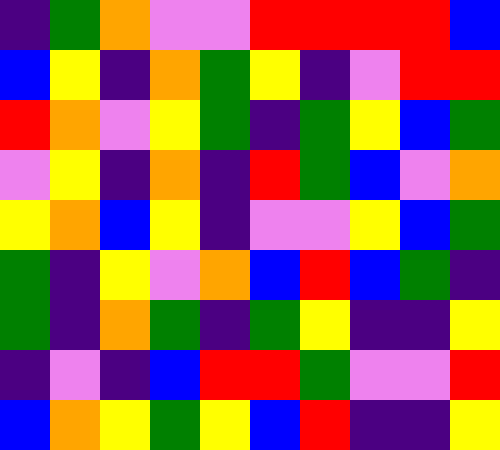[["indigo", "green", "orange", "violet", "violet", "red", "red", "red", "red", "blue"], ["blue", "yellow", "indigo", "orange", "green", "yellow", "indigo", "violet", "red", "red"], ["red", "orange", "violet", "yellow", "green", "indigo", "green", "yellow", "blue", "green"], ["violet", "yellow", "indigo", "orange", "indigo", "red", "green", "blue", "violet", "orange"], ["yellow", "orange", "blue", "yellow", "indigo", "violet", "violet", "yellow", "blue", "green"], ["green", "indigo", "yellow", "violet", "orange", "blue", "red", "blue", "green", "indigo"], ["green", "indigo", "orange", "green", "indigo", "green", "yellow", "indigo", "indigo", "yellow"], ["indigo", "violet", "indigo", "blue", "red", "red", "green", "violet", "violet", "red"], ["blue", "orange", "yellow", "green", "yellow", "blue", "red", "indigo", "indigo", "yellow"]]